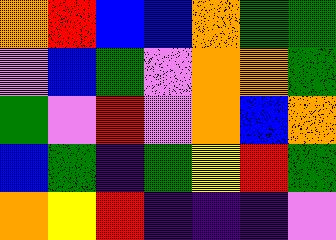[["orange", "red", "blue", "blue", "orange", "green", "green"], ["violet", "blue", "green", "violet", "orange", "orange", "green"], ["green", "violet", "red", "violet", "orange", "blue", "orange"], ["blue", "green", "indigo", "green", "yellow", "red", "green"], ["orange", "yellow", "red", "indigo", "indigo", "indigo", "violet"]]